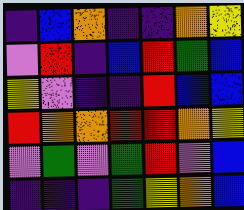[["indigo", "blue", "orange", "indigo", "indigo", "orange", "yellow"], ["violet", "red", "indigo", "blue", "red", "green", "blue"], ["yellow", "violet", "indigo", "indigo", "red", "blue", "blue"], ["red", "orange", "orange", "red", "red", "orange", "yellow"], ["violet", "green", "violet", "green", "red", "violet", "blue"], ["indigo", "indigo", "indigo", "green", "yellow", "orange", "blue"]]